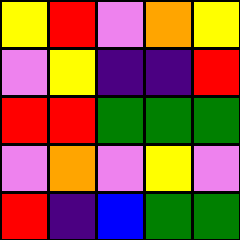[["yellow", "red", "violet", "orange", "yellow"], ["violet", "yellow", "indigo", "indigo", "red"], ["red", "red", "green", "green", "green"], ["violet", "orange", "violet", "yellow", "violet"], ["red", "indigo", "blue", "green", "green"]]